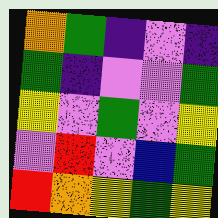[["orange", "green", "indigo", "violet", "indigo"], ["green", "indigo", "violet", "violet", "green"], ["yellow", "violet", "green", "violet", "yellow"], ["violet", "red", "violet", "blue", "green"], ["red", "orange", "yellow", "green", "yellow"]]